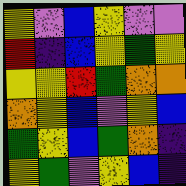[["yellow", "violet", "blue", "yellow", "violet", "violet"], ["red", "indigo", "blue", "yellow", "green", "yellow"], ["yellow", "yellow", "red", "green", "orange", "orange"], ["orange", "yellow", "blue", "violet", "yellow", "blue"], ["green", "yellow", "blue", "green", "orange", "indigo"], ["yellow", "green", "violet", "yellow", "blue", "indigo"]]